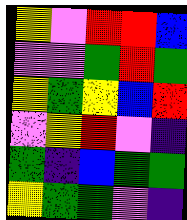[["yellow", "violet", "red", "red", "blue"], ["violet", "violet", "green", "red", "green"], ["yellow", "green", "yellow", "blue", "red"], ["violet", "yellow", "red", "violet", "indigo"], ["green", "indigo", "blue", "green", "green"], ["yellow", "green", "green", "violet", "indigo"]]